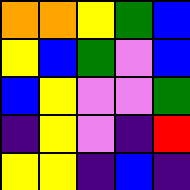[["orange", "orange", "yellow", "green", "blue"], ["yellow", "blue", "green", "violet", "blue"], ["blue", "yellow", "violet", "violet", "green"], ["indigo", "yellow", "violet", "indigo", "red"], ["yellow", "yellow", "indigo", "blue", "indigo"]]